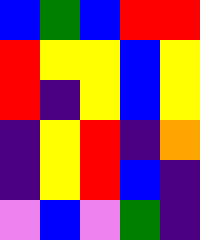[["blue", "green", "blue", "red", "red"], ["red", "yellow", "yellow", "blue", "yellow"], ["red", "indigo", "yellow", "blue", "yellow"], ["indigo", "yellow", "red", "indigo", "orange"], ["indigo", "yellow", "red", "blue", "indigo"], ["violet", "blue", "violet", "green", "indigo"]]